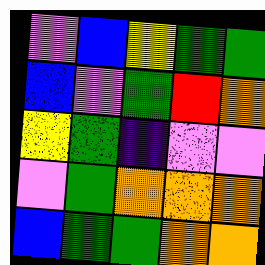[["violet", "blue", "yellow", "green", "green"], ["blue", "violet", "green", "red", "orange"], ["yellow", "green", "indigo", "violet", "violet"], ["violet", "green", "orange", "orange", "orange"], ["blue", "green", "green", "orange", "orange"]]